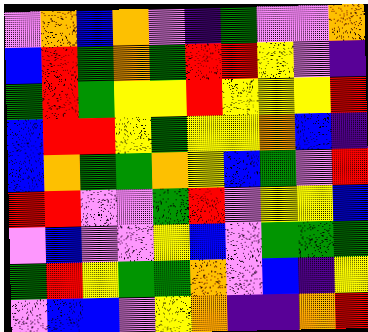[["violet", "orange", "blue", "orange", "violet", "indigo", "green", "violet", "violet", "orange"], ["blue", "red", "green", "orange", "green", "red", "red", "yellow", "violet", "indigo"], ["green", "red", "green", "yellow", "yellow", "red", "yellow", "yellow", "yellow", "red"], ["blue", "red", "red", "yellow", "green", "yellow", "yellow", "orange", "blue", "indigo"], ["blue", "orange", "green", "green", "orange", "yellow", "blue", "green", "violet", "red"], ["red", "red", "violet", "violet", "green", "red", "violet", "yellow", "yellow", "blue"], ["violet", "blue", "violet", "violet", "yellow", "blue", "violet", "green", "green", "green"], ["green", "red", "yellow", "green", "green", "orange", "violet", "blue", "indigo", "yellow"], ["violet", "blue", "blue", "violet", "yellow", "orange", "indigo", "indigo", "orange", "red"]]